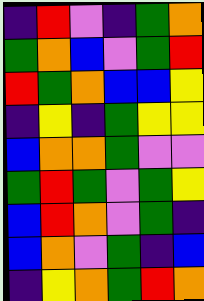[["indigo", "red", "violet", "indigo", "green", "orange"], ["green", "orange", "blue", "violet", "green", "red"], ["red", "green", "orange", "blue", "blue", "yellow"], ["indigo", "yellow", "indigo", "green", "yellow", "yellow"], ["blue", "orange", "orange", "green", "violet", "violet"], ["green", "red", "green", "violet", "green", "yellow"], ["blue", "red", "orange", "violet", "green", "indigo"], ["blue", "orange", "violet", "green", "indigo", "blue"], ["indigo", "yellow", "orange", "green", "red", "orange"]]